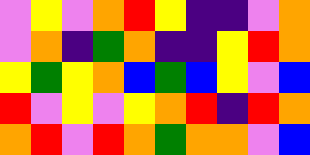[["violet", "yellow", "violet", "orange", "red", "yellow", "indigo", "indigo", "violet", "orange"], ["violet", "orange", "indigo", "green", "orange", "indigo", "indigo", "yellow", "red", "orange"], ["yellow", "green", "yellow", "orange", "blue", "green", "blue", "yellow", "violet", "blue"], ["red", "violet", "yellow", "violet", "yellow", "orange", "red", "indigo", "red", "orange"], ["orange", "red", "violet", "red", "orange", "green", "orange", "orange", "violet", "blue"]]